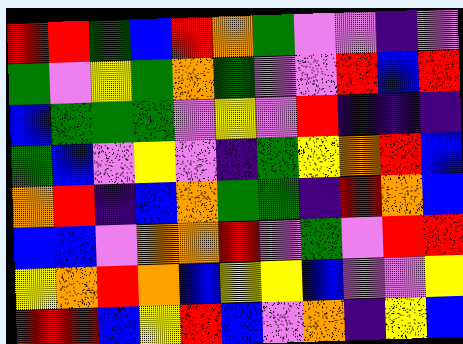[["red", "red", "green", "blue", "red", "orange", "green", "violet", "violet", "indigo", "violet"], ["green", "violet", "yellow", "green", "orange", "green", "violet", "violet", "red", "blue", "red"], ["blue", "green", "green", "green", "violet", "yellow", "violet", "red", "indigo", "indigo", "indigo"], ["green", "blue", "violet", "yellow", "violet", "indigo", "green", "yellow", "orange", "red", "blue"], ["orange", "red", "indigo", "blue", "orange", "green", "green", "indigo", "red", "orange", "blue"], ["blue", "blue", "violet", "orange", "orange", "red", "violet", "green", "violet", "red", "red"], ["yellow", "orange", "red", "orange", "blue", "yellow", "yellow", "blue", "violet", "violet", "yellow"], ["red", "red", "blue", "yellow", "red", "blue", "violet", "orange", "indigo", "yellow", "blue"]]